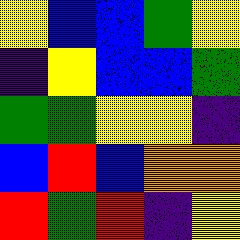[["yellow", "blue", "blue", "green", "yellow"], ["indigo", "yellow", "blue", "blue", "green"], ["green", "green", "yellow", "yellow", "indigo"], ["blue", "red", "blue", "orange", "orange"], ["red", "green", "red", "indigo", "yellow"]]